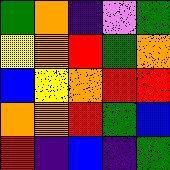[["green", "orange", "indigo", "violet", "green"], ["yellow", "orange", "red", "green", "orange"], ["blue", "yellow", "orange", "red", "red"], ["orange", "orange", "red", "green", "blue"], ["red", "indigo", "blue", "indigo", "green"]]